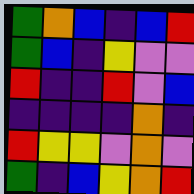[["green", "orange", "blue", "indigo", "blue", "red"], ["green", "blue", "indigo", "yellow", "violet", "violet"], ["red", "indigo", "indigo", "red", "violet", "blue"], ["indigo", "indigo", "indigo", "indigo", "orange", "indigo"], ["red", "yellow", "yellow", "violet", "orange", "violet"], ["green", "indigo", "blue", "yellow", "orange", "red"]]